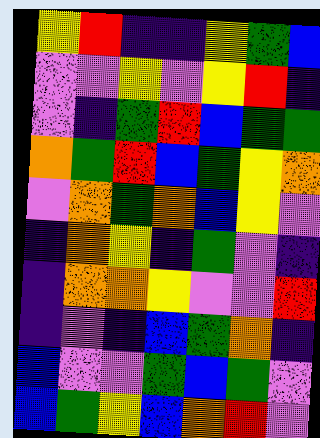[["yellow", "red", "indigo", "indigo", "yellow", "green", "blue"], ["violet", "violet", "yellow", "violet", "yellow", "red", "indigo"], ["violet", "indigo", "green", "red", "blue", "green", "green"], ["orange", "green", "red", "blue", "green", "yellow", "orange"], ["violet", "orange", "green", "orange", "blue", "yellow", "violet"], ["indigo", "orange", "yellow", "indigo", "green", "violet", "indigo"], ["indigo", "orange", "orange", "yellow", "violet", "violet", "red"], ["indigo", "violet", "indigo", "blue", "green", "orange", "indigo"], ["blue", "violet", "violet", "green", "blue", "green", "violet"], ["blue", "green", "yellow", "blue", "orange", "red", "violet"]]